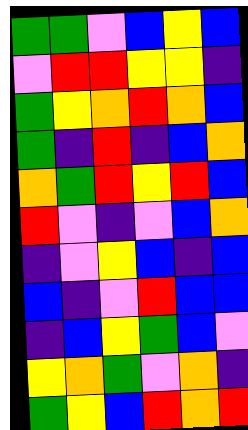[["green", "green", "violet", "blue", "yellow", "blue"], ["violet", "red", "red", "yellow", "yellow", "indigo"], ["green", "yellow", "orange", "red", "orange", "blue"], ["green", "indigo", "red", "indigo", "blue", "orange"], ["orange", "green", "red", "yellow", "red", "blue"], ["red", "violet", "indigo", "violet", "blue", "orange"], ["indigo", "violet", "yellow", "blue", "indigo", "blue"], ["blue", "indigo", "violet", "red", "blue", "blue"], ["indigo", "blue", "yellow", "green", "blue", "violet"], ["yellow", "orange", "green", "violet", "orange", "indigo"], ["green", "yellow", "blue", "red", "orange", "red"]]